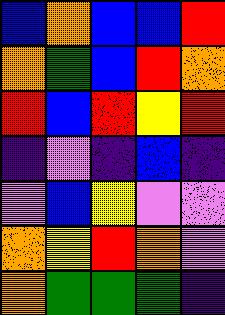[["blue", "orange", "blue", "blue", "red"], ["orange", "green", "blue", "red", "orange"], ["red", "blue", "red", "yellow", "red"], ["indigo", "violet", "indigo", "blue", "indigo"], ["violet", "blue", "yellow", "violet", "violet"], ["orange", "yellow", "red", "orange", "violet"], ["orange", "green", "green", "green", "indigo"]]